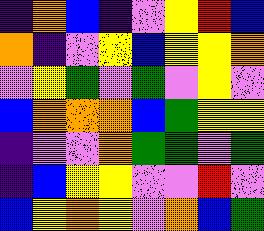[["indigo", "orange", "blue", "indigo", "violet", "yellow", "red", "blue"], ["orange", "indigo", "violet", "yellow", "blue", "yellow", "yellow", "orange"], ["violet", "yellow", "green", "violet", "green", "violet", "yellow", "violet"], ["blue", "orange", "orange", "orange", "blue", "green", "yellow", "yellow"], ["indigo", "violet", "violet", "orange", "green", "green", "violet", "green"], ["indigo", "blue", "yellow", "yellow", "violet", "violet", "red", "violet"], ["blue", "yellow", "orange", "yellow", "violet", "orange", "blue", "green"]]